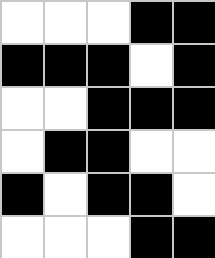[["white", "white", "white", "black", "black"], ["black", "black", "black", "white", "black"], ["white", "white", "black", "black", "black"], ["white", "black", "black", "white", "white"], ["black", "white", "black", "black", "white"], ["white", "white", "white", "black", "black"]]